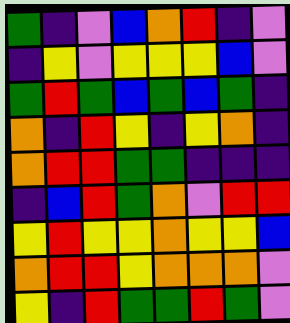[["green", "indigo", "violet", "blue", "orange", "red", "indigo", "violet"], ["indigo", "yellow", "violet", "yellow", "yellow", "yellow", "blue", "violet"], ["green", "red", "green", "blue", "green", "blue", "green", "indigo"], ["orange", "indigo", "red", "yellow", "indigo", "yellow", "orange", "indigo"], ["orange", "red", "red", "green", "green", "indigo", "indigo", "indigo"], ["indigo", "blue", "red", "green", "orange", "violet", "red", "red"], ["yellow", "red", "yellow", "yellow", "orange", "yellow", "yellow", "blue"], ["orange", "red", "red", "yellow", "orange", "orange", "orange", "violet"], ["yellow", "indigo", "red", "green", "green", "red", "green", "violet"]]